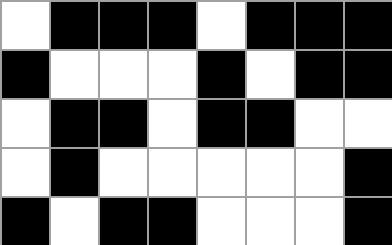[["white", "black", "black", "black", "white", "black", "black", "black"], ["black", "white", "white", "white", "black", "white", "black", "black"], ["white", "black", "black", "white", "black", "black", "white", "white"], ["white", "black", "white", "white", "white", "white", "white", "black"], ["black", "white", "black", "black", "white", "white", "white", "black"]]